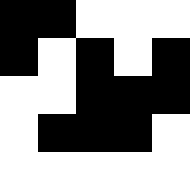[["black", "black", "white", "white", "white"], ["black", "white", "black", "white", "black"], ["white", "white", "black", "black", "black"], ["white", "black", "black", "black", "white"], ["white", "white", "white", "white", "white"]]